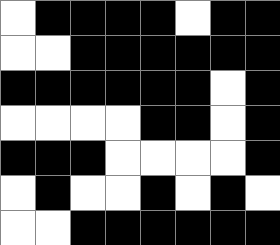[["white", "black", "black", "black", "black", "white", "black", "black"], ["white", "white", "black", "black", "black", "black", "black", "black"], ["black", "black", "black", "black", "black", "black", "white", "black"], ["white", "white", "white", "white", "black", "black", "white", "black"], ["black", "black", "black", "white", "white", "white", "white", "black"], ["white", "black", "white", "white", "black", "white", "black", "white"], ["white", "white", "black", "black", "black", "black", "black", "black"]]